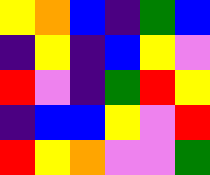[["yellow", "orange", "blue", "indigo", "green", "blue"], ["indigo", "yellow", "indigo", "blue", "yellow", "violet"], ["red", "violet", "indigo", "green", "red", "yellow"], ["indigo", "blue", "blue", "yellow", "violet", "red"], ["red", "yellow", "orange", "violet", "violet", "green"]]